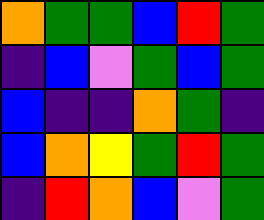[["orange", "green", "green", "blue", "red", "green"], ["indigo", "blue", "violet", "green", "blue", "green"], ["blue", "indigo", "indigo", "orange", "green", "indigo"], ["blue", "orange", "yellow", "green", "red", "green"], ["indigo", "red", "orange", "blue", "violet", "green"]]